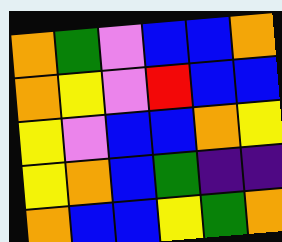[["orange", "green", "violet", "blue", "blue", "orange"], ["orange", "yellow", "violet", "red", "blue", "blue"], ["yellow", "violet", "blue", "blue", "orange", "yellow"], ["yellow", "orange", "blue", "green", "indigo", "indigo"], ["orange", "blue", "blue", "yellow", "green", "orange"]]